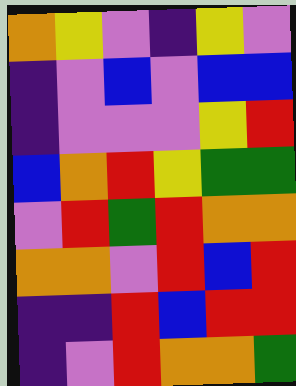[["orange", "yellow", "violet", "indigo", "yellow", "violet"], ["indigo", "violet", "blue", "violet", "blue", "blue"], ["indigo", "violet", "violet", "violet", "yellow", "red"], ["blue", "orange", "red", "yellow", "green", "green"], ["violet", "red", "green", "red", "orange", "orange"], ["orange", "orange", "violet", "red", "blue", "red"], ["indigo", "indigo", "red", "blue", "red", "red"], ["indigo", "violet", "red", "orange", "orange", "green"]]